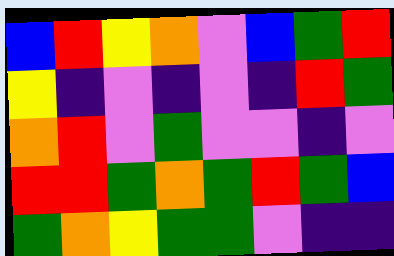[["blue", "red", "yellow", "orange", "violet", "blue", "green", "red"], ["yellow", "indigo", "violet", "indigo", "violet", "indigo", "red", "green"], ["orange", "red", "violet", "green", "violet", "violet", "indigo", "violet"], ["red", "red", "green", "orange", "green", "red", "green", "blue"], ["green", "orange", "yellow", "green", "green", "violet", "indigo", "indigo"]]